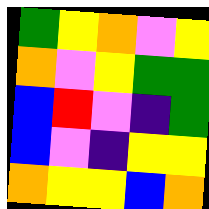[["green", "yellow", "orange", "violet", "yellow"], ["orange", "violet", "yellow", "green", "green"], ["blue", "red", "violet", "indigo", "green"], ["blue", "violet", "indigo", "yellow", "yellow"], ["orange", "yellow", "yellow", "blue", "orange"]]